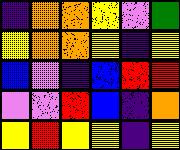[["indigo", "orange", "orange", "yellow", "violet", "green"], ["yellow", "orange", "orange", "yellow", "indigo", "yellow"], ["blue", "violet", "indigo", "blue", "red", "red"], ["violet", "violet", "red", "blue", "indigo", "orange"], ["yellow", "red", "yellow", "yellow", "indigo", "yellow"]]